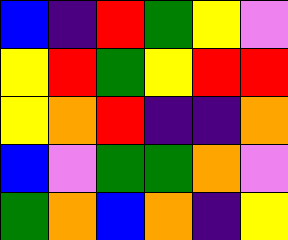[["blue", "indigo", "red", "green", "yellow", "violet"], ["yellow", "red", "green", "yellow", "red", "red"], ["yellow", "orange", "red", "indigo", "indigo", "orange"], ["blue", "violet", "green", "green", "orange", "violet"], ["green", "orange", "blue", "orange", "indigo", "yellow"]]